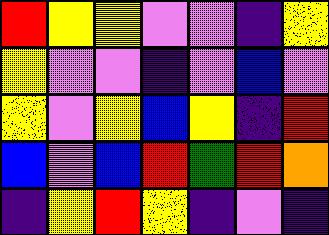[["red", "yellow", "yellow", "violet", "violet", "indigo", "yellow"], ["yellow", "violet", "violet", "indigo", "violet", "blue", "violet"], ["yellow", "violet", "yellow", "blue", "yellow", "indigo", "red"], ["blue", "violet", "blue", "red", "green", "red", "orange"], ["indigo", "yellow", "red", "yellow", "indigo", "violet", "indigo"]]